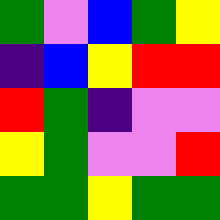[["green", "violet", "blue", "green", "yellow"], ["indigo", "blue", "yellow", "red", "red"], ["red", "green", "indigo", "violet", "violet"], ["yellow", "green", "violet", "violet", "red"], ["green", "green", "yellow", "green", "green"]]